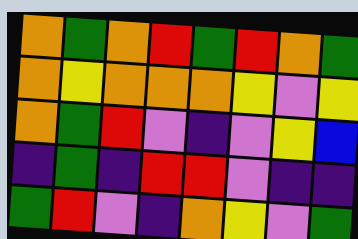[["orange", "green", "orange", "red", "green", "red", "orange", "green"], ["orange", "yellow", "orange", "orange", "orange", "yellow", "violet", "yellow"], ["orange", "green", "red", "violet", "indigo", "violet", "yellow", "blue"], ["indigo", "green", "indigo", "red", "red", "violet", "indigo", "indigo"], ["green", "red", "violet", "indigo", "orange", "yellow", "violet", "green"]]